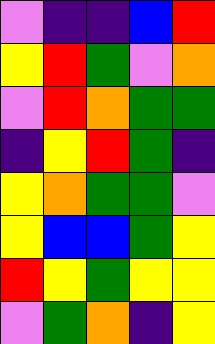[["violet", "indigo", "indigo", "blue", "red"], ["yellow", "red", "green", "violet", "orange"], ["violet", "red", "orange", "green", "green"], ["indigo", "yellow", "red", "green", "indigo"], ["yellow", "orange", "green", "green", "violet"], ["yellow", "blue", "blue", "green", "yellow"], ["red", "yellow", "green", "yellow", "yellow"], ["violet", "green", "orange", "indigo", "yellow"]]